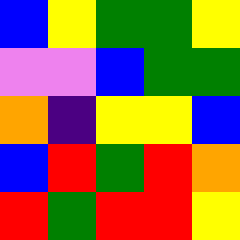[["blue", "yellow", "green", "green", "yellow"], ["violet", "violet", "blue", "green", "green"], ["orange", "indigo", "yellow", "yellow", "blue"], ["blue", "red", "green", "red", "orange"], ["red", "green", "red", "red", "yellow"]]